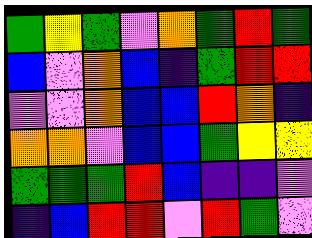[["green", "yellow", "green", "violet", "orange", "green", "red", "green"], ["blue", "violet", "orange", "blue", "indigo", "green", "red", "red"], ["violet", "violet", "orange", "blue", "blue", "red", "orange", "indigo"], ["orange", "orange", "violet", "blue", "blue", "green", "yellow", "yellow"], ["green", "green", "green", "red", "blue", "indigo", "indigo", "violet"], ["indigo", "blue", "red", "red", "violet", "red", "green", "violet"]]